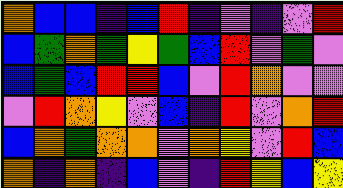[["orange", "blue", "blue", "indigo", "blue", "red", "indigo", "violet", "indigo", "violet", "red"], ["blue", "green", "orange", "green", "yellow", "green", "blue", "red", "violet", "green", "violet"], ["blue", "green", "blue", "red", "red", "blue", "violet", "red", "orange", "violet", "violet"], ["violet", "red", "orange", "yellow", "violet", "blue", "indigo", "red", "violet", "orange", "red"], ["blue", "orange", "green", "orange", "orange", "violet", "orange", "yellow", "violet", "red", "blue"], ["orange", "indigo", "orange", "indigo", "blue", "violet", "indigo", "red", "yellow", "blue", "yellow"]]